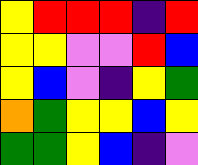[["yellow", "red", "red", "red", "indigo", "red"], ["yellow", "yellow", "violet", "violet", "red", "blue"], ["yellow", "blue", "violet", "indigo", "yellow", "green"], ["orange", "green", "yellow", "yellow", "blue", "yellow"], ["green", "green", "yellow", "blue", "indigo", "violet"]]